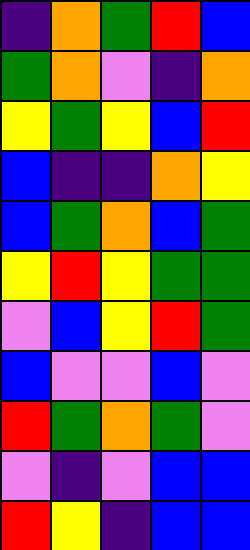[["indigo", "orange", "green", "red", "blue"], ["green", "orange", "violet", "indigo", "orange"], ["yellow", "green", "yellow", "blue", "red"], ["blue", "indigo", "indigo", "orange", "yellow"], ["blue", "green", "orange", "blue", "green"], ["yellow", "red", "yellow", "green", "green"], ["violet", "blue", "yellow", "red", "green"], ["blue", "violet", "violet", "blue", "violet"], ["red", "green", "orange", "green", "violet"], ["violet", "indigo", "violet", "blue", "blue"], ["red", "yellow", "indigo", "blue", "blue"]]